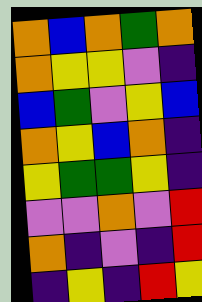[["orange", "blue", "orange", "green", "orange"], ["orange", "yellow", "yellow", "violet", "indigo"], ["blue", "green", "violet", "yellow", "blue"], ["orange", "yellow", "blue", "orange", "indigo"], ["yellow", "green", "green", "yellow", "indigo"], ["violet", "violet", "orange", "violet", "red"], ["orange", "indigo", "violet", "indigo", "red"], ["indigo", "yellow", "indigo", "red", "yellow"]]